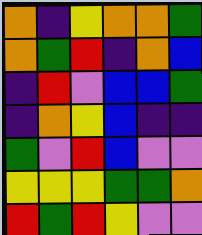[["orange", "indigo", "yellow", "orange", "orange", "green"], ["orange", "green", "red", "indigo", "orange", "blue"], ["indigo", "red", "violet", "blue", "blue", "green"], ["indigo", "orange", "yellow", "blue", "indigo", "indigo"], ["green", "violet", "red", "blue", "violet", "violet"], ["yellow", "yellow", "yellow", "green", "green", "orange"], ["red", "green", "red", "yellow", "violet", "violet"]]